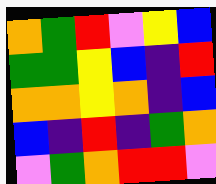[["orange", "green", "red", "violet", "yellow", "blue"], ["green", "green", "yellow", "blue", "indigo", "red"], ["orange", "orange", "yellow", "orange", "indigo", "blue"], ["blue", "indigo", "red", "indigo", "green", "orange"], ["violet", "green", "orange", "red", "red", "violet"]]